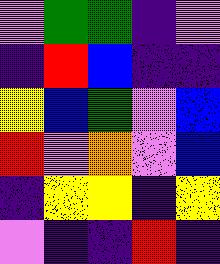[["violet", "green", "green", "indigo", "violet"], ["indigo", "red", "blue", "indigo", "indigo"], ["yellow", "blue", "green", "violet", "blue"], ["red", "violet", "orange", "violet", "blue"], ["indigo", "yellow", "yellow", "indigo", "yellow"], ["violet", "indigo", "indigo", "red", "indigo"]]